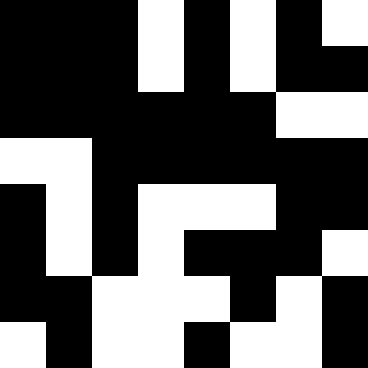[["black", "black", "black", "white", "black", "white", "black", "white"], ["black", "black", "black", "white", "black", "white", "black", "black"], ["black", "black", "black", "black", "black", "black", "white", "white"], ["white", "white", "black", "black", "black", "black", "black", "black"], ["black", "white", "black", "white", "white", "white", "black", "black"], ["black", "white", "black", "white", "black", "black", "black", "white"], ["black", "black", "white", "white", "white", "black", "white", "black"], ["white", "black", "white", "white", "black", "white", "white", "black"]]